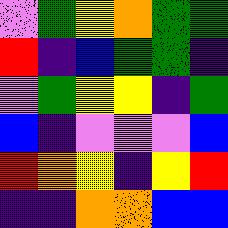[["violet", "green", "yellow", "orange", "green", "green"], ["red", "indigo", "blue", "green", "green", "indigo"], ["violet", "green", "yellow", "yellow", "indigo", "green"], ["blue", "indigo", "violet", "violet", "violet", "blue"], ["red", "orange", "yellow", "indigo", "yellow", "red"], ["indigo", "indigo", "orange", "orange", "blue", "blue"]]